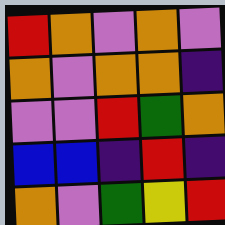[["red", "orange", "violet", "orange", "violet"], ["orange", "violet", "orange", "orange", "indigo"], ["violet", "violet", "red", "green", "orange"], ["blue", "blue", "indigo", "red", "indigo"], ["orange", "violet", "green", "yellow", "red"]]